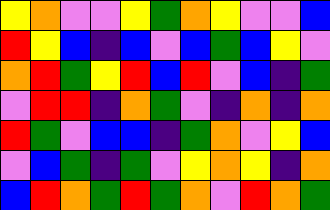[["yellow", "orange", "violet", "violet", "yellow", "green", "orange", "yellow", "violet", "violet", "blue"], ["red", "yellow", "blue", "indigo", "blue", "violet", "blue", "green", "blue", "yellow", "violet"], ["orange", "red", "green", "yellow", "red", "blue", "red", "violet", "blue", "indigo", "green"], ["violet", "red", "red", "indigo", "orange", "green", "violet", "indigo", "orange", "indigo", "orange"], ["red", "green", "violet", "blue", "blue", "indigo", "green", "orange", "violet", "yellow", "blue"], ["violet", "blue", "green", "indigo", "green", "violet", "yellow", "orange", "yellow", "indigo", "orange"], ["blue", "red", "orange", "green", "red", "green", "orange", "violet", "red", "orange", "green"]]